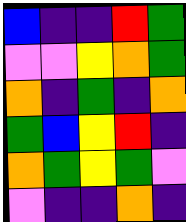[["blue", "indigo", "indigo", "red", "green"], ["violet", "violet", "yellow", "orange", "green"], ["orange", "indigo", "green", "indigo", "orange"], ["green", "blue", "yellow", "red", "indigo"], ["orange", "green", "yellow", "green", "violet"], ["violet", "indigo", "indigo", "orange", "indigo"]]